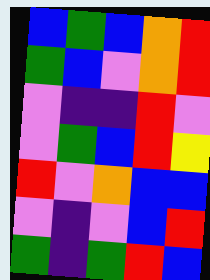[["blue", "green", "blue", "orange", "red"], ["green", "blue", "violet", "orange", "red"], ["violet", "indigo", "indigo", "red", "violet"], ["violet", "green", "blue", "red", "yellow"], ["red", "violet", "orange", "blue", "blue"], ["violet", "indigo", "violet", "blue", "red"], ["green", "indigo", "green", "red", "blue"]]